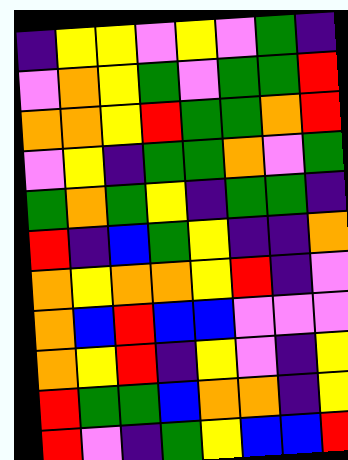[["indigo", "yellow", "yellow", "violet", "yellow", "violet", "green", "indigo"], ["violet", "orange", "yellow", "green", "violet", "green", "green", "red"], ["orange", "orange", "yellow", "red", "green", "green", "orange", "red"], ["violet", "yellow", "indigo", "green", "green", "orange", "violet", "green"], ["green", "orange", "green", "yellow", "indigo", "green", "green", "indigo"], ["red", "indigo", "blue", "green", "yellow", "indigo", "indigo", "orange"], ["orange", "yellow", "orange", "orange", "yellow", "red", "indigo", "violet"], ["orange", "blue", "red", "blue", "blue", "violet", "violet", "violet"], ["orange", "yellow", "red", "indigo", "yellow", "violet", "indigo", "yellow"], ["red", "green", "green", "blue", "orange", "orange", "indigo", "yellow"], ["red", "violet", "indigo", "green", "yellow", "blue", "blue", "red"]]